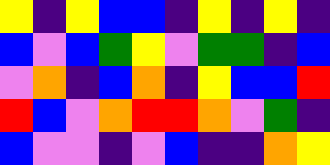[["yellow", "indigo", "yellow", "blue", "blue", "indigo", "yellow", "indigo", "yellow", "indigo"], ["blue", "violet", "blue", "green", "yellow", "violet", "green", "green", "indigo", "blue"], ["violet", "orange", "indigo", "blue", "orange", "indigo", "yellow", "blue", "blue", "red"], ["red", "blue", "violet", "orange", "red", "red", "orange", "violet", "green", "indigo"], ["blue", "violet", "violet", "indigo", "violet", "blue", "indigo", "indigo", "orange", "yellow"]]